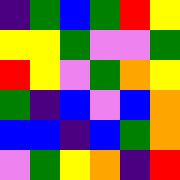[["indigo", "green", "blue", "green", "red", "yellow"], ["yellow", "yellow", "green", "violet", "violet", "green"], ["red", "yellow", "violet", "green", "orange", "yellow"], ["green", "indigo", "blue", "violet", "blue", "orange"], ["blue", "blue", "indigo", "blue", "green", "orange"], ["violet", "green", "yellow", "orange", "indigo", "red"]]